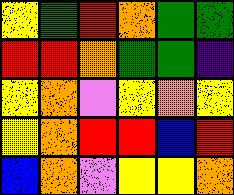[["yellow", "green", "red", "orange", "green", "green"], ["red", "red", "orange", "green", "green", "indigo"], ["yellow", "orange", "violet", "yellow", "orange", "yellow"], ["yellow", "orange", "red", "red", "blue", "red"], ["blue", "orange", "violet", "yellow", "yellow", "orange"]]